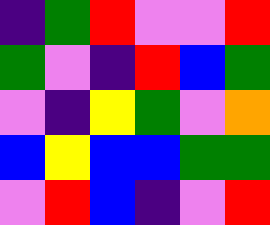[["indigo", "green", "red", "violet", "violet", "red"], ["green", "violet", "indigo", "red", "blue", "green"], ["violet", "indigo", "yellow", "green", "violet", "orange"], ["blue", "yellow", "blue", "blue", "green", "green"], ["violet", "red", "blue", "indigo", "violet", "red"]]